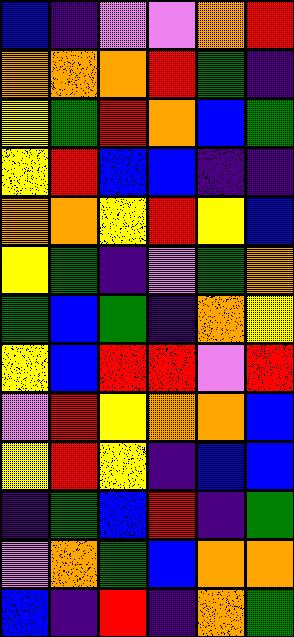[["blue", "indigo", "violet", "violet", "orange", "red"], ["orange", "orange", "orange", "red", "green", "indigo"], ["yellow", "green", "red", "orange", "blue", "green"], ["yellow", "red", "blue", "blue", "indigo", "indigo"], ["orange", "orange", "yellow", "red", "yellow", "blue"], ["yellow", "green", "indigo", "violet", "green", "orange"], ["green", "blue", "green", "indigo", "orange", "yellow"], ["yellow", "blue", "red", "red", "violet", "red"], ["violet", "red", "yellow", "orange", "orange", "blue"], ["yellow", "red", "yellow", "indigo", "blue", "blue"], ["indigo", "green", "blue", "red", "indigo", "green"], ["violet", "orange", "green", "blue", "orange", "orange"], ["blue", "indigo", "red", "indigo", "orange", "green"]]